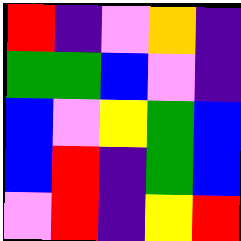[["red", "indigo", "violet", "orange", "indigo"], ["green", "green", "blue", "violet", "indigo"], ["blue", "violet", "yellow", "green", "blue"], ["blue", "red", "indigo", "green", "blue"], ["violet", "red", "indigo", "yellow", "red"]]